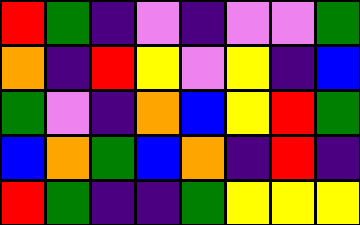[["red", "green", "indigo", "violet", "indigo", "violet", "violet", "green"], ["orange", "indigo", "red", "yellow", "violet", "yellow", "indigo", "blue"], ["green", "violet", "indigo", "orange", "blue", "yellow", "red", "green"], ["blue", "orange", "green", "blue", "orange", "indigo", "red", "indigo"], ["red", "green", "indigo", "indigo", "green", "yellow", "yellow", "yellow"]]